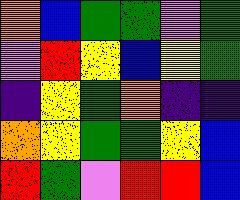[["orange", "blue", "green", "green", "violet", "green"], ["violet", "red", "yellow", "blue", "yellow", "green"], ["indigo", "yellow", "green", "orange", "indigo", "indigo"], ["orange", "yellow", "green", "green", "yellow", "blue"], ["red", "green", "violet", "red", "red", "blue"]]